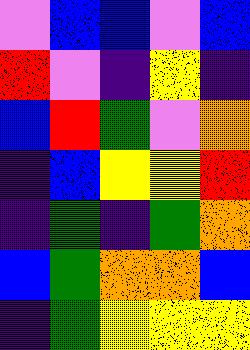[["violet", "blue", "blue", "violet", "blue"], ["red", "violet", "indigo", "yellow", "indigo"], ["blue", "red", "green", "violet", "orange"], ["indigo", "blue", "yellow", "yellow", "red"], ["indigo", "green", "indigo", "green", "orange"], ["blue", "green", "orange", "orange", "blue"], ["indigo", "green", "yellow", "yellow", "yellow"]]